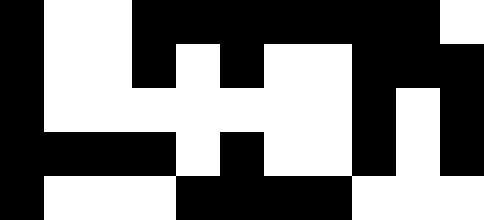[["black", "white", "white", "black", "black", "black", "black", "black", "black", "black", "white"], ["black", "white", "white", "black", "white", "black", "white", "white", "black", "black", "black"], ["black", "white", "white", "white", "white", "white", "white", "white", "black", "white", "black"], ["black", "black", "black", "black", "white", "black", "white", "white", "black", "white", "black"], ["black", "white", "white", "white", "black", "black", "black", "black", "white", "white", "white"]]